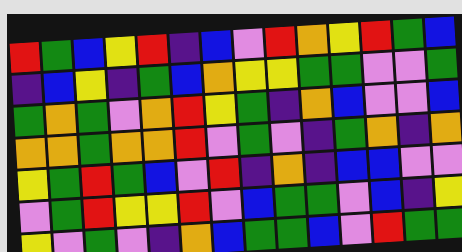[["red", "green", "blue", "yellow", "red", "indigo", "blue", "violet", "red", "orange", "yellow", "red", "green", "blue"], ["indigo", "blue", "yellow", "indigo", "green", "blue", "orange", "yellow", "yellow", "green", "green", "violet", "violet", "green"], ["green", "orange", "green", "violet", "orange", "red", "yellow", "green", "indigo", "orange", "blue", "violet", "violet", "blue"], ["orange", "orange", "green", "orange", "orange", "red", "violet", "green", "violet", "indigo", "green", "orange", "indigo", "orange"], ["yellow", "green", "red", "green", "blue", "violet", "red", "indigo", "orange", "indigo", "blue", "blue", "violet", "violet"], ["violet", "green", "red", "yellow", "yellow", "red", "violet", "blue", "green", "green", "violet", "blue", "indigo", "yellow"], ["yellow", "violet", "green", "violet", "indigo", "orange", "blue", "green", "green", "blue", "violet", "red", "green", "green"]]